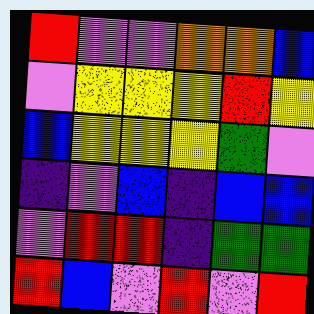[["red", "violet", "violet", "orange", "orange", "blue"], ["violet", "yellow", "yellow", "yellow", "red", "yellow"], ["blue", "yellow", "yellow", "yellow", "green", "violet"], ["indigo", "violet", "blue", "indigo", "blue", "blue"], ["violet", "red", "red", "indigo", "green", "green"], ["red", "blue", "violet", "red", "violet", "red"]]